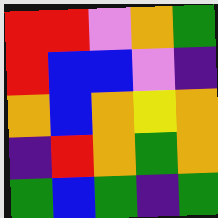[["red", "red", "violet", "orange", "green"], ["red", "blue", "blue", "violet", "indigo"], ["orange", "blue", "orange", "yellow", "orange"], ["indigo", "red", "orange", "green", "orange"], ["green", "blue", "green", "indigo", "green"]]